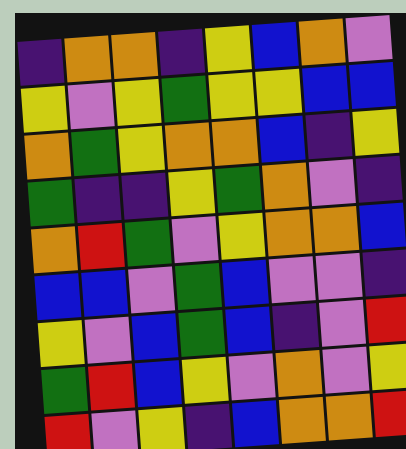[["indigo", "orange", "orange", "indigo", "yellow", "blue", "orange", "violet"], ["yellow", "violet", "yellow", "green", "yellow", "yellow", "blue", "blue"], ["orange", "green", "yellow", "orange", "orange", "blue", "indigo", "yellow"], ["green", "indigo", "indigo", "yellow", "green", "orange", "violet", "indigo"], ["orange", "red", "green", "violet", "yellow", "orange", "orange", "blue"], ["blue", "blue", "violet", "green", "blue", "violet", "violet", "indigo"], ["yellow", "violet", "blue", "green", "blue", "indigo", "violet", "red"], ["green", "red", "blue", "yellow", "violet", "orange", "violet", "yellow"], ["red", "violet", "yellow", "indigo", "blue", "orange", "orange", "red"]]